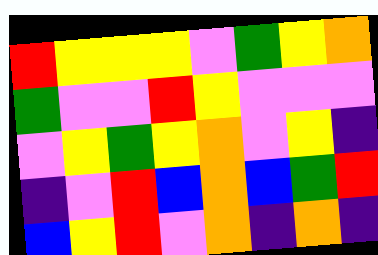[["red", "yellow", "yellow", "yellow", "violet", "green", "yellow", "orange"], ["green", "violet", "violet", "red", "yellow", "violet", "violet", "violet"], ["violet", "yellow", "green", "yellow", "orange", "violet", "yellow", "indigo"], ["indigo", "violet", "red", "blue", "orange", "blue", "green", "red"], ["blue", "yellow", "red", "violet", "orange", "indigo", "orange", "indigo"]]